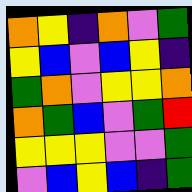[["orange", "yellow", "indigo", "orange", "violet", "green"], ["yellow", "blue", "violet", "blue", "yellow", "indigo"], ["green", "orange", "violet", "yellow", "yellow", "orange"], ["orange", "green", "blue", "violet", "green", "red"], ["yellow", "yellow", "yellow", "violet", "violet", "green"], ["violet", "blue", "yellow", "blue", "indigo", "green"]]